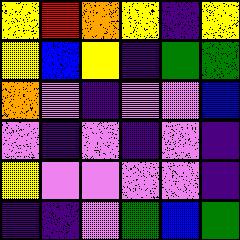[["yellow", "red", "orange", "yellow", "indigo", "yellow"], ["yellow", "blue", "yellow", "indigo", "green", "green"], ["orange", "violet", "indigo", "violet", "violet", "blue"], ["violet", "indigo", "violet", "indigo", "violet", "indigo"], ["yellow", "violet", "violet", "violet", "violet", "indigo"], ["indigo", "indigo", "violet", "green", "blue", "green"]]